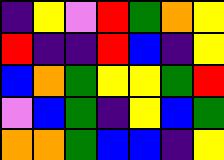[["indigo", "yellow", "violet", "red", "green", "orange", "yellow"], ["red", "indigo", "indigo", "red", "blue", "indigo", "yellow"], ["blue", "orange", "green", "yellow", "yellow", "green", "red"], ["violet", "blue", "green", "indigo", "yellow", "blue", "green"], ["orange", "orange", "green", "blue", "blue", "indigo", "yellow"]]